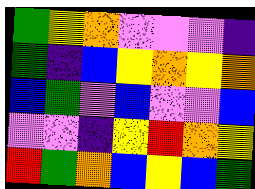[["green", "yellow", "orange", "violet", "violet", "violet", "indigo"], ["green", "indigo", "blue", "yellow", "orange", "yellow", "orange"], ["blue", "green", "violet", "blue", "violet", "violet", "blue"], ["violet", "violet", "indigo", "yellow", "red", "orange", "yellow"], ["red", "green", "orange", "blue", "yellow", "blue", "green"]]